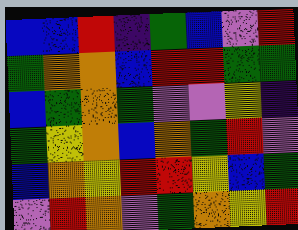[["blue", "blue", "red", "indigo", "green", "blue", "violet", "red"], ["green", "orange", "orange", "blue", "red", "red", "green", "green"], ["blue", "green", "orange", "green", "violet", "violet", "yellow", "indigo"], ["green", "yellow", "orange", "blue", "orange", "green", "red", "violet"], ["blue", "orange", "yellow", "red", "red", "yellow", "blue", "green"], ["violet", "red", "orange", "violet", "green", "orange", "yellow", "red"]]